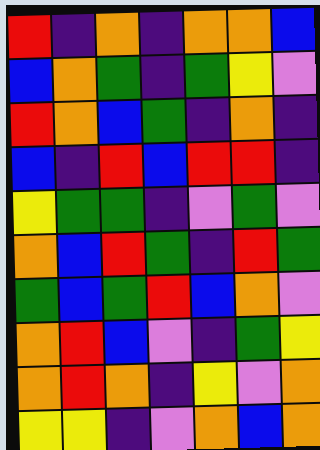[["red", "indigo", "orange", "indigo", "orange", "orange", "blue"], ["blue", "orange", "green", "indigo", "green", "yellow", "violet"], ["red", "orange", "blue", "green", "indigo", "orange", "indigo"], ["blue", "indigo", "red", "blue", "red", "red", "indigo"], ["yellow", "green", "green", "indigo", "violet", "green", "violet"], ["orange", "blue", "red", "green", "indigo", "red", "green"], ["green", "blue", "green", "red", "blue", "orange", "violet"], ["orange", "red", "blue", "violet", "indigo", "green", "yellow"], ["orange", "red", "orange", "indigo", "yellow", "violet", "orange"], ["yellow", "yellow", "indigo", "violet", "orange", "blue", "orange"]]